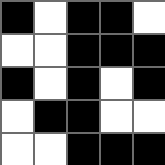[["black", "white", "black", "black", "white"], ["white", "white", "black", "black", "black"], ["black", "white", "black", "white", "black"], ["white", "black", "black", "white", "white"], ["white", "white", "black", "black", "black"]]